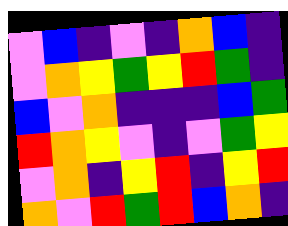[["violet", "blue", "indigo", "violet", "indigo", "orange", "blue", "indigo"], ["violet", "orange", "yellow", "green", "yellow", "red", "green", "indigo"], ["blue", "violet", "orange", "indigo", "indigo", "indigo", "blue", "green"], ["red", "orange", "yellow", "violet", "indigo", "violet", "green", "yellow"], ["violet", "orange", "indigo", "yellow", "red", "indigo", "yellow", "red"], ["orange", "violet", "red", "green", "red", "blue", "orange", "indigo"]]